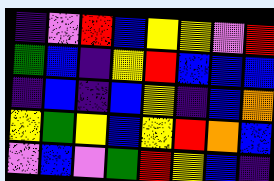[["indigo", "violet", "red", "blue", "yellow", "yellow", "violet", "red"], ["green", "blue", "indigo", "yellow", "red", "blue", "blue", "blue"], ["indigo", "blue", "indigo", "blue", "yellow", "indigo", "blue", "orange"], ["yellow", "green", "yellow", "blue", "yellow", "red", "orange", "blue"], ["violet", "blue", "violet", "green", "red", "yellow", "blue", "indigo"]]